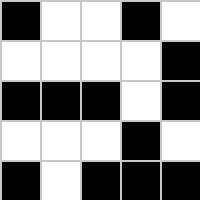[["black", "white", "white", "black", "white"], ["white", "white", "white", "white", "black"], ["black", "black", "black", "white", "black"], ["white", "white", "white", "black", "white"], ["black", "white", "black", "black", "black"]]